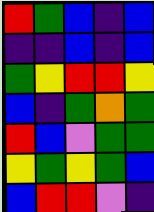[["red", "green", "blue", "indigo", "blue"], ["indigo", "indigo", "blue", "indigo", "blue"], ["green", "yellow", "red", "red", "yellow"], ["blue", "indigo", "green", "orange", "green"], ["red", "blue", "violet", "green", "green"], ["yellow", "green", "yellow", "green", "blue"], ["blue", "red", "red", "violet", "indigo"]]